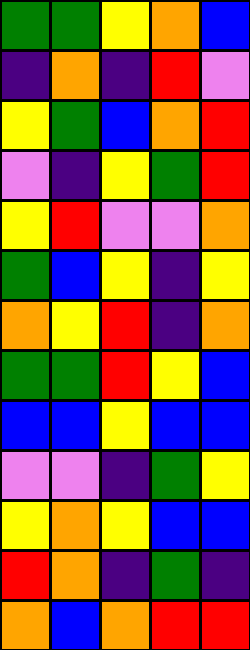[["green", "green", "yellow", "orange", "blue"], ["indigo", "orange", "indigo", "red", "violet"], ["yellow", "green", "blue", "orange", "red"], ["violet", "indigo", "yellow", "green", "red"], ["yellow", "red", "violet", "violet", "orange"], ["green", "blue", "yellow", "indigo", "yellow"], ["orange", "yellow", "red", "indigo", "orange"], ["green", "green", "red", "yellow", "blue"], ["blue", "blue", "yellow", "blue", "blue"], ["violet", "violet", "indigo", "green", "yellow"], ["yellow", "orange", "yellow", "blue", "blue"], ["red", "orange", "indigo", "green", "indigo"], ["orange", "blue", "orange", "red", "red"]]